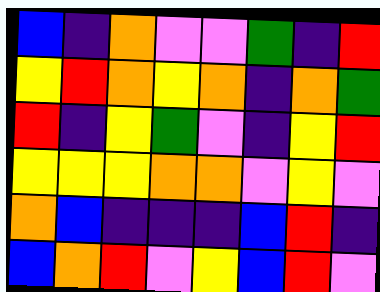[["blue", "indigo", "orange", "violet", "violet", "green", "indigo", "red"], ["yellow", "red", "orange", "yellow", "orange", "indigo", "orange", "green"], ["red", "indigo", "yellow", "green", "violet", "indigo", "yellow", "red"], ["yellow", "yellow", "yellow", "orange", "orange", "violet", "yellow", "violet"], ["orange", "blue", "indigo", "indigo", "indigo", "blue", "red", "indigo"], ["blue", "orange", "red", "violet", "yellow", "blue", "red", "violet"]]